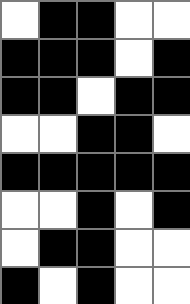[["white", "black", "black", "white", "white"], ["black", "black", "black", "white", "black"], ["black", "black", "white", "black", "black"], ["white", "white", "black", "black", "white"], ["black", "black", "black", "black", "black"], ["white", "white", "black", "white", "black"], ["white", "black", "black", "white", "white"], ["black", "white", "black", "white", "white"]]